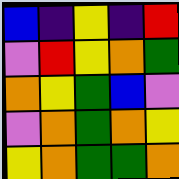[["blue", "indigo", "yellow", "indigo", "red"], ["violet", "red", "yellow", "orange", "green"], ["orange", "yellow", "green", "blue", "violet"], ["violet", "orange", "green", "orange", "yellow"], ["yellow", "orange", "green", "green", "orange"]]